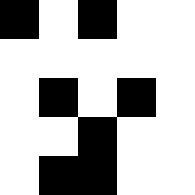[["black", "white", "black", "white", "white"], ["white", "white", "white", "white", "white"], ["white", "black", "white", "black", "white"], ["white", "white", "black", "white", "white"], ["white", "black", "black", "white", "white"]]